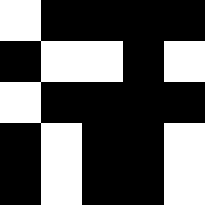[["white", "black", "black", "black", "black"], ["black", "white", "white", "black", "white"], ["white", "black", "black", "black", "black"], ["black", "white", "black", "black", "white"], ["black", "white", "black", "black", "white"]]